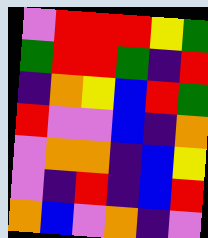[["violet", "red", "red", "red", "yellow", "green"], ["green", "red", "red", "green", "indigo", "red"], ["indigo", "orange", "yellow", "blue", "red", "green"], ["red", "violet", "violet", "blue", "indigo", "orange"], ["violet", "orange", "orange", "indigo", "blue", "yellow"], ["violet", "indigo", "red", "indigo", "blue", "red"], ["orange", "blue", "violet", "orange", "indigo", "violet"]]